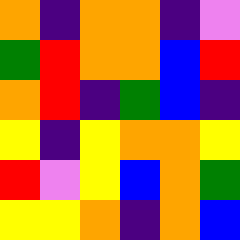[["orange", "indigo", "orange", "orange", "indigo", "violet"], ["green", "red", "orange", "orange", "blue", "red"], ["orange", "red", "indigo", "green", "blue", "indigo"], ["yellow", "indigo", "yellow", "orange", "orange", "yellow"], ["red", "violet", "yellow", "blue", "orange", "green"], ["yellow", "yellow", "orange", "indigo", "orange", "blue"]]